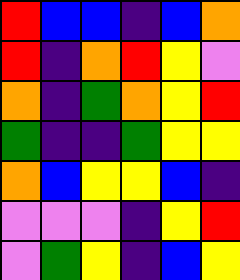[["red", "blue", "blue", "indigo", "blue", "orange"], ["red", "indigo", "orange", "red", "yellow", "violet"], ["orange", "indigo", "green", "orange", "yellow", "red"], ["green", "indigo", "indigo", "green", "yellow", "yellow"], ["orange", "blue", "yellow", "yellow", "blue", "indigo"], ["violet", "violet", "violet", "indigo", "yellow", "red"], ["violet", "green", "yellow", "indigo", "blue", "yellow"]]